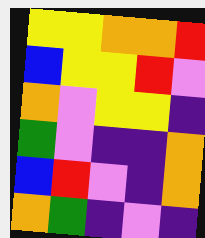[["yellow", "yellow", "orange", "orange", "red"], ["blue", "yellow", "yellow", "red", "violet"], ["orange", "violet", "yellow", "yellow", "indigo"], ["green", "violet", "indigo", "indigo", "orange"], ["blue", "red", "violet", "indigo", "orange"], ["orange", "green", "indigo", "violet", "indigo"]]